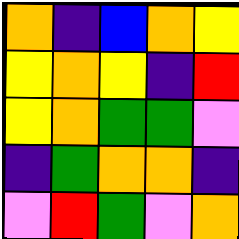[["orange", "indigo", "blue", "orange", "yellow"], ["yellow", "orange", "yellow", "indigo", "red"], ["yellow", "orange", "green", "green", "violet"], ["indigo", "green", "orange", "orange", "indigo"], ["violet", "red", "green", "violet", "orange"]]